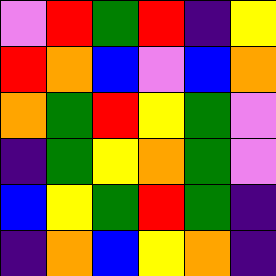[["violet", "red", "green", "red", "indigo", "yellow"], ["red", "orange", "blue", "violet", "blue", "orange"], ["orange", "green", "red", "yellow", "green", "violet"], ["indigo", "green", "yellow", "orange", "green", "violet"], ["blue", "yellow", "green", "red", "green", "indigo"], ["indigo", "orange", "blue", "yellow", "orange", "indigo"]]